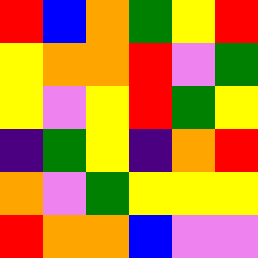[["red", "blue", "orange", "green", "yellow", "red"], ["yellow", "orange", "orange", "red", "violet", "green"], ["yellow", "violet", "yellow", "red", "green", "yellow"], ["indigo", "green", "yellow", "indigo", "orange", "red"], ["orange", "violet", "green", "yellow", "yellow", "yellow"], ["red", "orange", "orange", "blue", "violet", "violet"]]